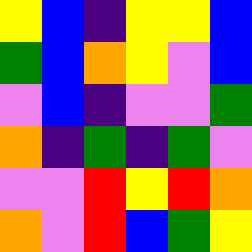[["yellow", "blue", "indigo", "yellow", "yellow", "blue"], ["green", "blue", "orange", "yellow", "violet", "blue"], ["violet", "blue", "indigo", "violet", "violet", "green"], ["orange", "indigo", "green", "indigo", "green", "violet"], ["violet", "violet", "red", "yellow", "red", "orange"], ["orange", "violet", "red", "blue", "green", "yellow"]]